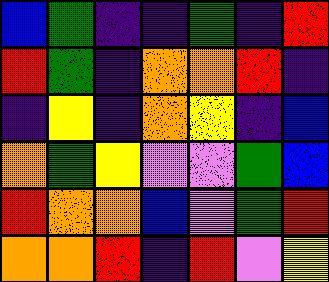[["blue", "green", "indigo", "indigo", "green", "indigo", "red"], ["red", "green", "indigo", "orange", "orange", "red", "indigo"], ["indigo", "yellow", "indigo", "orange", "yellow", "indigo", "blue"], ["orange", "green", "yellow", "violet", "violet", "green", "blue"], ["red", "orange", "orange", "blue", "violet", "green", "red"], ["orange", "orange", "red", "indigo", "red", "violet", "yellow"]]